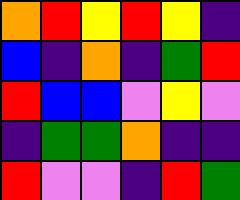[["orange", "red", "yellow", "red", "yellow", "indigo"], ["blue", "indigo", "orange", "indigo", "green", "red"], ["red", "blue", "blue", "violet", "yellow", "violet"], ["indigo", "green", "green", "orange", "indigo", "indigo"], ["red", "violet", "violet", "indigo", "red", "green"]]